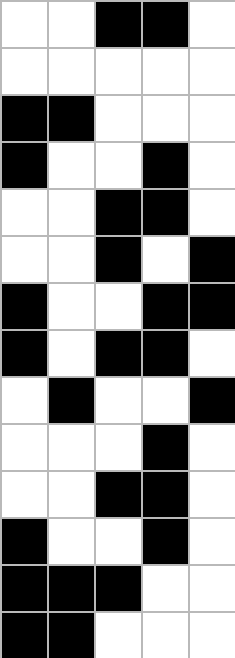[["white", "white", "black", "black", "white"], ["white", "white", "white", "white", "white"], ["black", "black", "white", "white", "white"], ["black", "white", "white", "black", "white"], ["white", "white", "black", "black", "white"], ["white", "white", "black", "white", "black"], ["black", "white", "white", "black", "black"], ["black", "white", "black", "black", "white"], ["white", "black", "white", "white", "black"], ["white", "white", "white", "black", "white"], ["white", "white", "black", "black", "white"], ["black", "white", "white", "black", "white"], ["black", "black", "black", "white", "white"], ["black", "black", "white", "white", "white"]]